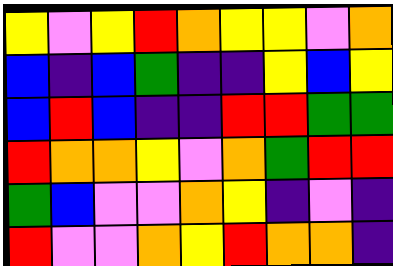[["yellow", "violet", "yellow", "red", "orange", "yellow", "yellow", "violet", "orange"], ["blue", "indigo", "blue", "green", "indigo", "indigo", "yellow", "blue", "yellow"], ["blue", "red", "blue", "indigo", "indigo", "red", "red", "green", "green"], ["red", "orange", "orange", "yellow", "violet", "orange", "green", "red", "red"], ["green", "blue", "violet", "violet", "orange", "yellow", "indigo", "violet", "indigo"], ["red", "violet", "violet", "orange", "yellow", "red", "orange", "orange", "indigo"]]